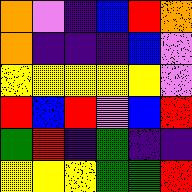[["orange", "violet", "indigo", "blue", "red", "orange"], ["orange", "indigo", "indigo", "indigo", "blue", "violet"], ["yellow", "yellow", "yellow", "yellow", "yellow", "violet"], ["red", "blue", "red", "violet", "blue", "red"], ["green", "red", "indigo", "green", "indigo", "indigo"], ["yellow", "yellow", "yellow", "green", "green", "red"]]